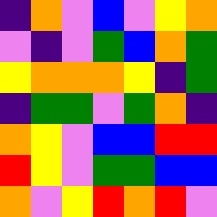[["indigo", "orange", "violet", "blue", "violet", "yellow", "orange"], ["violet", "indigo", "violet", "green", "blue", "orange", "green"], ["yellow", "orange", "orange", "orange", "yellow", "indigo", "green"], ["indigo", "green", "green", "violet", "green", "orange", "indigo"], ["orange", "yellow", "violet", "blue", "blue", "red", "red"], ["red", "yellow", "violet", "green", "green", "blue", "blue"], ["orange", "violet", "yellow", "red", "orange", "red", "violet"]]